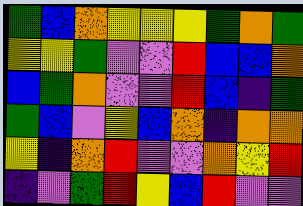[["green", "blue", "orange", "yellow", "yellow", "yellow", "green", "orange", "green"], ["yellow", "yellow", "green", "violet", "violet", "red", "blue", "blue", "orange"], ["blue", "green", "orange", "violet", "violet", "red", "blue", "indigo", "green"], ["green", "blue", "violet", "yellow", "blue", "orange", "indigo", "orange", "orange"], ["yellow", "indigo", "orange", "red", "violet", "violet", "orange", "yellow", "red"], ["indigo", "violet", "green", "red", "yellow", "blue", "red", "violet", "violet"]]